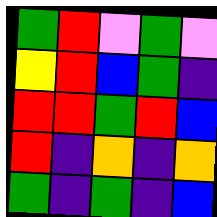[["green", "red", "violet", "green", "violet"], ["yellow", "red", "blue", "green", "indigo"], ["red", "red", "green", "red", "blue"], ["red", "indigo", "orange", "indigo", "orange"], ["green", "indigo", "green", "indigo", "blue"]]